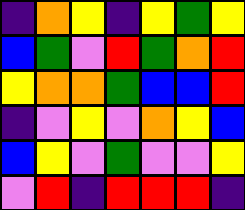[["indigo", "orange", "yellow", "indigo", "yellow", "green", "yellow"], ["blue", "green", "violet", "red", "green", "orange", "red"], ["yellow", "orange", "orange", "green", "blue", "blue", "red"], ["indigo", "violet", "yellow", "violet", "orange", "yellow", "blue"], ["blue", "yellow", "violet", "green", "violet", "violet", "yellow"], ["violet", "red", "indigo", "red", "red", "red", "indigo"]]